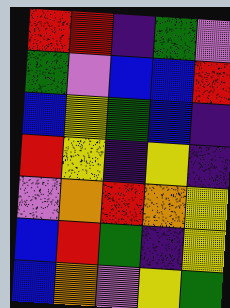[["red", "red", "indigo", "green", "violet"], ["green", "violet", "blue", "blue", "red"], ["blue", "yellow", "green", "blue", "indigo"], ["red", "yellow", "indigo", "yellow", "indigo"], ["violet", "orange", "red", "orange", "yellow"], ["blue", "red", "green", "indigo", "yellow"], ["blue", "orange", "violet", "yellow", "green"]]